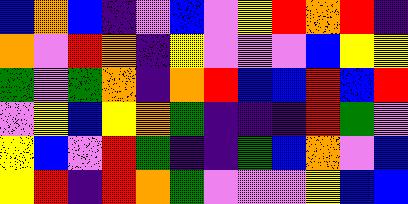[["blue", "orange", "blue", "indigo", "violet", "blue", "violet", "yellow", "red", "orange", "red", "indigo"], ["orange", "violet", "red", "orange", "indigo", "yellow", "violet", "violet", "violet", "blue", "yellow", "yellow"], ["green", "violet", "green", "orange", "indigo", "orange", "red", "blue", "blue", "red", "blue", "red"], ["violet", "yellow", "blue", "yellow", "orange", "green", "indigo", "indigo", "indigo", "red", "green", "violet"], ["yellow", "blue", "violet", "red", "green", "indigo", "indigo", "green", "blue", "orange", "violet", "blue"], ["yellow", "red", "indigo", "red", "orange", "green", "violet", "violet", "violet", "yellow", "blue", "blue"]]